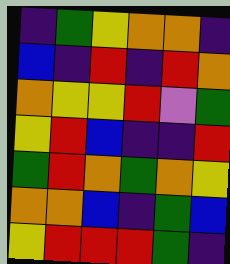[["indigo", "green", "yellow", "orange", "orange", "indigo"], ["blue", "indigo", "red", "indigo", "red", "orange"], ["orange", "yellow", "yellow", "red", "violet", "green"], ["yellow", "red", "blue", "indigo", "indigo", "red"], ["green", "red", "orange", "green", "orange", "yellow"], ["orange", "orange", "blue", "indigo", "green", "blue"], ["yellow", "red", "red", "red", "green", "indigo"]]